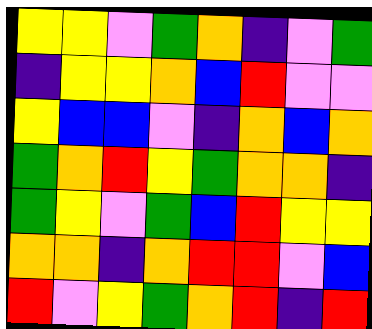[["yellow", "yellow", "violet", "green", "orange", "indigo", "violet", "green"], ["indigo", "yellow", "yellow", "orange", "blue", "red", "violet", "violet"], ["yellow", "blue", "blue", "violet", "indigo", "orange", "blue", "orange"], ["green", "orange", "red", "yellow", "green", "orange", "orange", "indigo"], ["green", "yellow", "violet", "green", "blue", "red", "yellow", "yellow"], ["orange", "orange", "indigo", "orange", "red", "red", "violet", "blue"], ["red", "violet", "yellow", "green", "orange", "red", "indigo", "red"]]